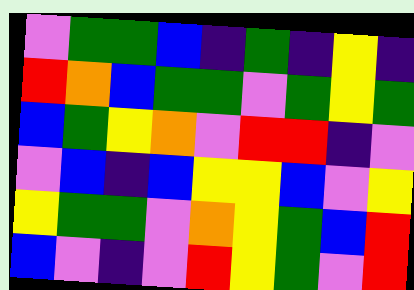[["violet", "green", "green", "blue", "indigo", "green", "indigo", "yellow", "indigo"], ["red", "orange", "blue", "green", "green", "violet", "green", "yellow", "green"], ["blue", "green", "yellow", "orange", "violet", "red", "red", "indigo", "violet"], ["violet", "blue", "indigo", "blue", "yellow", "yellow", "blue", "violet", "yellow"], ["yellow", "green", "green", "violet", "orange", "yellow", "green", "blue", "red"], ["blue", "violet", "indigo", "violet", "red", "yellow", "green", "violet", "red"]]